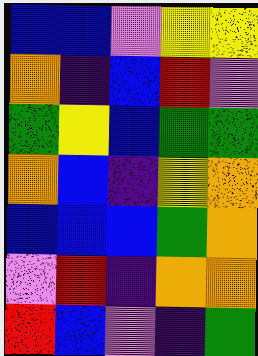[["blue", "blue", "violet", "yellow", "yellow"], ["orange", "indigo", "blue", "red", "violet"], ["green", "yellow", "blue", "green", "green"], ["orange", "blue", "indigo", "yellow", "orange"], ["blue", "blue", "blue", "green", "orange"], ["violet", "red", "indigo", "orange", "orange"], ["red", "blue", "violet", "indigo", "green"]]